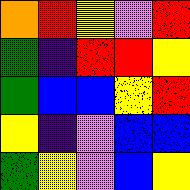[["orange", "red", "yellow", "violet", "red"], ["green", "indigo", "red", "red", "yellow"], ["green", "blue", "blue", "yellow", "red"], ["yellow", "indigo", "violet", "blue", "blue"], ["green", "yellow", "violet", "blue", "yellow"]]